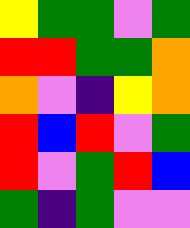[["yellow", "green", "green", "violet", "green"], ["red", "red", "green", "green", "orange"], ["orange", "violet", "indigo", "yellow", "orange"], ["red", "blue", "red", "violet", "green"], ["red", "violet", "green", "red", "blue"], ["green", "indigo", "green", "violet", "violet"]]